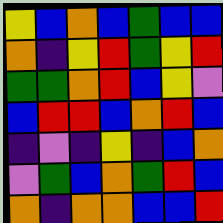[["yellow", "blue", "orange", "blue", "green", "blue", "blue"], ["orange", "indigo", "yellow", "red", "green", "yellow", "red"], ["green", "green", "orange", "red", "blue", "yellow", "violet"], ["blue", "red", "red", "blue", "orange", "red", "blue"], ["indigo", "violet", "indigo", "yellow", "indigo", "blue", "orange"], ["violet", "green", "blue", "orange", "green", "red", "blue"], ["orange", "indigo", "orange", "orange", "blue", "blue", "red"]]